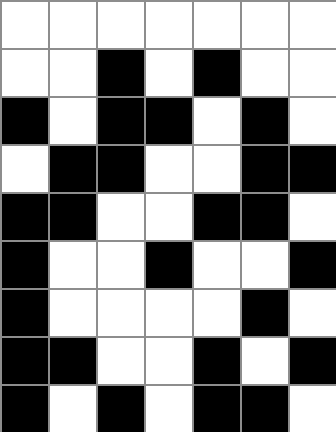[["white", "white", "white", "white", "white", "white", "white"], ["white", "white", "black", "white", "black", "white", "white"], ["black", "white", "black", "black", "white", "black", "white"], ["white", "black", "black", "white", "white", "black", "black"], ["black", "black", "white", "white", "black", "black", "white"], ["black", "white", "white", "black", "white", "white", "black"], ["black", "white", "white", "white", "white", "black", "white"], ["black", "black", "white", "white", "black", "white", "black"], ["black", "white", "black", "white", "black", "black", "white"]]